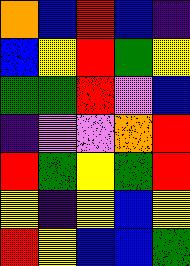[["orange", "blue", "red", "blue", "indigo"], ["blue", "yellow", "red", "green", "yellow"], ["green", "green", "red", "violet", "blue"], ["indigo", "violet", "violet", "orange", "red"], ["red", "green", "yellow", "green", "red"], ["yellow", "indigo", "yellow", "blue", "yellow"], ["red", "yellow", "blue", "blue", "green"]]